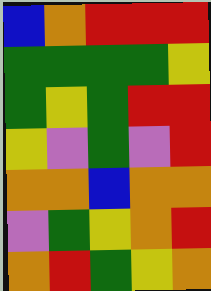[["blue", "orange", "red", "red", "red"], ["green", "green", "green", "green", "yellow"], ["green", "yellow", "green", "red", "red"], ["yellow", "violet", "green", "violet", "red"], ["orange", "orange", "blue", "orange", "orange"], ["violet", "green", "yellow", "orange", "red"], ["orange", "red", "green", "yellow", "orange"]]